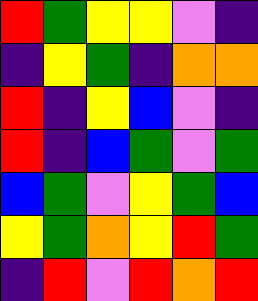[["red", "green", "yellow", "yellow", "violet", "indigo"], ["indigo", "yellow", "green", "indigo", "orange", "orange"], ["red", "indigo", "yellow", "blue", "violet", "indigo"], ["red", "indigo", "blue", "green", "violet", "green"], ["blue", "green", "violet", "yellow", "green", "blue"], ["yellow", "green", "orange", "yellow", "red", "green"], ["indigo", "red", "violet", "red", "orange", "red"]]